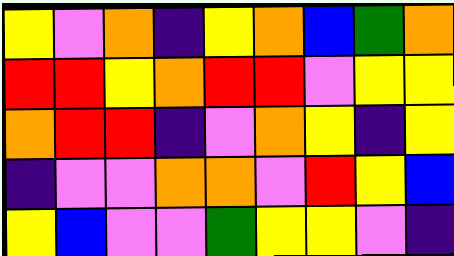[["yellow", "violet", "orange", "indigo", "yellow", "orange", "blue", "green", "orange"], ["red", "red", "yellow", "orange", "red", "red", "violet", "yellow", "yellow"], ["orange", "red", "red", "indigo", "violet", "orange", "yellow", "indigo", "yellow"], ["indigo", "violet", "violet", "orange", "orange", "violet", "red", "yellow", "blue"], ["yellow", "blue", "violet", "violet", "green", "yellow", "yellow", "violet", "indigo"]]